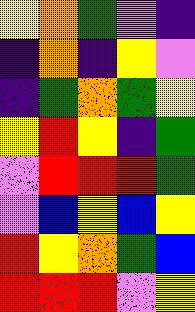[["yellow", "orange", "green", "violet", "indigo"], ["indigo", "orange", "indigo", "yellow", "violet"], ["indigo", "green", "orange", "green", "yellow"], ["yellow", "red", "yellow", "indigo", "green"], ["violet", "red", "red", "red", "green"], ["violet", "blue", "yellow", "blue", "yellow"], ["red", "yellow", "orange", "green", "blue"], ["red", "red", "red", "violet", "yellow"]]